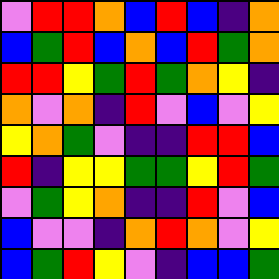[["violet", "red", "red", "orange", "blue", "red", "blue", "indigo", "orange"], ["blue", "green", "red", "blue", "orange", "blue", "red", "green", "orange"], ["red", "red", "yellow", "green", "red", "green", "orange", "yellow", "indigo"], ["orange", "violet", "orange", "indigo", "red", "violet", "blue", "violet", "yellow"], ["yellow", "orange", "green", "violet", "indigo", "indigo", "red", "red", "blue"], ["red", "indigo", "yellow", "yellow", "green", "green", "yellow", "red", "green"], ["violet", "green", "yellow", "orange", "indigo", "indigo", "red", "violet", "blue"], ["blue", "violet", "violet", "indigo", "orange", "red", "orange", "violet", "yellow"], ["blue", "green", "red", "yellow", "violet", "indigo", "blue", "blue", "green"]]